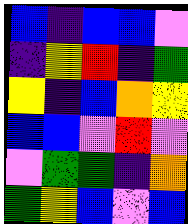[["blue", "indigo", "blue", "blue", "violet"], ["indigo", "yellow", "red", "indigo", "green"], ["yellow", "indigo", "blue", "orange", "yellow"], ["blue", "blue", "violet", "red", "violet"], ["violet", "green", "green", "indigo", "orange"], ["green", "yellow", "blue", "violet", "blue"]]